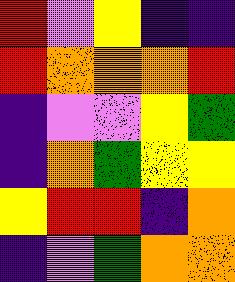[["red", "violet", "yellow", "indigo", "indigo"], ["red", "orange", "orange", "orange", "red"], ["indigo", "violet", "violet", "yellow", "green"], ["indigo", "orange", "green", "yellow", "yellow"], ["yellow", "red", "red", "indigo", "orange"], ["indigo", "violet", "green", "orange", "orange"]]